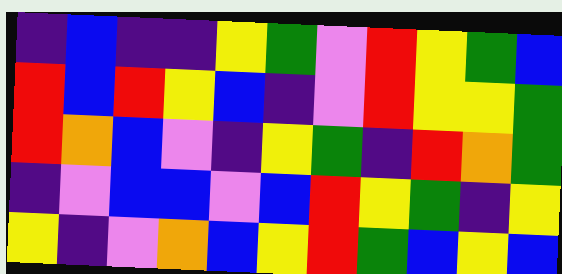[["indigo", "blue", "indigo", "indigo", "yellow", "green", "violet", "red", "yellow", "green", "blue"], ["red", "blue", "red", "yellow", "blue", "indigo", "violet", "red", "yellow", "yellow", "green"], ["red", "orange", "blue", "violet", "indigo", "yellow", "green", "indigo", "red", "orange", "green"], ["indigo", "violet", "blue", "blue", "violet", "blue", "red", "yellow", "green", "indigo", "yellow"], ["yellow", "indigo", "violet", "orange", "blue", "yellow", "red", "green", "blue", "yellow", "blue"]]